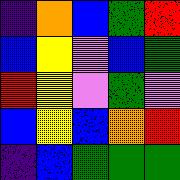[["indigo", "orange", "blue", "green", "red"], ["blue", "yellow", "violet", "blue", "green"], ["red", "yellow", "violet", "green", "violet"], ["blue", "yellow", "blue", "orange", "red"], ["indigo", "blue", "green", "green", "green"]]